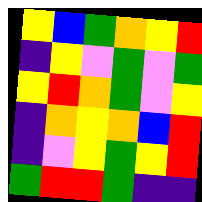[["yellow", "blue", "green", "orange", "yellow", "red"], ["indigo", "yellow", "violet", "green", "violet", "green"], ["yellow", "red", "orange", "green", "violet", "yellow"], ["indigo", "orange", "yellow", "orange", "blue", "red"], ["indigo", "violet", "yellow", "green", "yellow", "red"], ["green", "red", "red", "green", "indigo", "indigo"]]